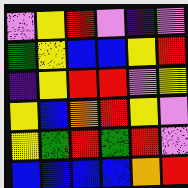[["violet", "yellow", "red", "violet", "indigo", "violet"], ["green", "yellow", "blue", "blue", "yellow", "red"], ["indigo", "yellow", "red", "red", "violet", "yellow"], ["yellow", "blue", "orange", "red", "yellow", "violet"], ["yellow", "green", "red", "green", "red", "violet"], ["blue", "blue", "blue", "blue", "orange", "red"]]